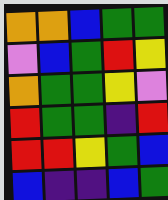[["orange", "orange", "blue", "green", "green"], ["violet", "blue", "green", "red", "yellow"], ["orange", "green", "green", "yellow", "violet"], ["red", "green", "green", "indigo", "red"], ["red", "red", "yellow", "green", "blue"], ["blue", "indigo", "indigo", "blue", "green"]]